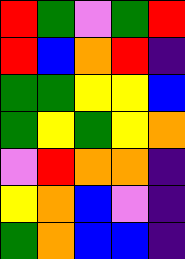[["red", "green", "violet", "green", "red"], ["red", "blue", "orange", "red", "indigo"], ["green", "green", "yellow", "yellow", "blue"], ["green", "yellow", "green", "yellow", "orange"], ["violet", "red", "orange", "orange", "indigo"], ["yellow", "orange", "blue", "violet", "indigo"], ["green", "orange", "blue", "blue", "indigo"]]